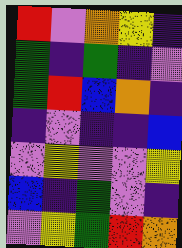[["red", "violet", "orange", "yellow", "indigo"], ["green", "indigo", "green", "indigo", "violet"], ["green", "red", "blue", "orange", "indigo"], ["indigo", "violet", "indigo", "indigo", "blue"], ["violet", "yellow", "violet", "violet", "yellow"], ["blue", "indigo", "green", "violet", "indigo"], ["violet", "yellow", "green", "red", "orange"]]